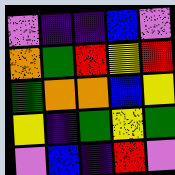[["violet", "indigo", "indigo", "blue", "violet"], ["orange", "green", "red", "yellow", "red"], ["green", "orange", "orange", "blue", "yellow"], ["yellow", "indigo", "green", "yellow", "green"], ["violet", "blue", "indigo", "red", "violet"]]